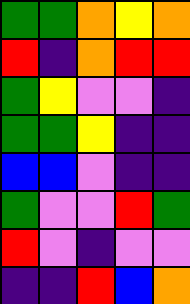[["green", "green", "orange", "yellow", "orange"], ["red", "indigo", "orange", "red", "red"], ["green", "yellow", "violet", "violet", "indigo"], ["green", "green", "yellow", "indigo", "indigo"], ["blue", "blue", "violet", "indigo", "indigo"], ["green", "violet", "violet", "red", "green"], ["red", "violet", "indigo", "violet", "violet"], ["indigo", "indigo", "red", "blue", "orange"]]